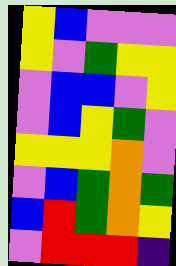[["yellow", "blue", "violet", "violet", "violet"], ["yellow", "violet", "green", "yellow", "yellow"], ["violet", "blue", "blue", "violet", "yellow"], ["violet", "blue", "yellow", "green", "violet"], ["yellow", "yellow", "yellow", "orange", "violet"], ["violet", "blue", "green", "orange", "green"], ["blue", "red", "green", "orange", "yellow"], ["violet", "red", "red", "red", "indigo"]]